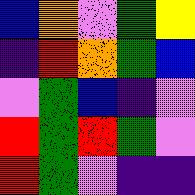[["blue", "orange", "violet", "green", "yellow"], ["indigo", "red", "orange", "green", "blue"], ["violet", "green", "blue", "indigo", "violet"], ["red", "green", "red", "green", "violet"], ["red", "green", "violet", "indigo", "indigo"]]